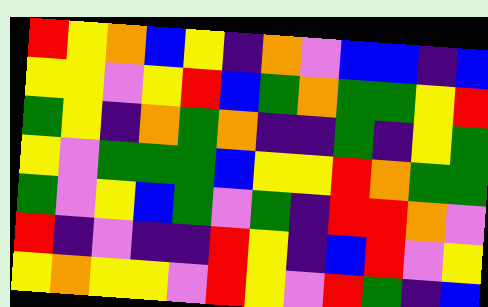[["red", "yellow", "orange", "blue", "yellow", "indigo", "orange", "violet", "blue", "blue", "indigo", "blue"], ["yellow", "yellow", "violet", "yellow", "red", "blue", "green", "orange", "green", "green", "yellow", "red"], ["green", "yellow", "indigo", "orange", "green", "orange", "indigo", "indigo", "green", "indigo", "yellow", "green"], ["yellow", "violet", "green", "green", "green", "blue", "yellow", "yellow", "red", "orange", "green", "green"], ["green", "violet", "yellow", "blue", "green", "violet", "green", "indigo", "red", "red", "orange", "violet"], ["red", "indigo", "violet", "indigo", "indigo", "red", "yellow", "indigo", "blue", "red", "violet", "yellow"], ["yellow", "orange", "yellow", "yellow", "violet", "red", "yellow", "violet", "red", "green", "indigo", "blue"]]